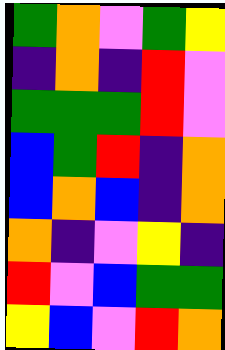[["green", "orange", "violet", "green", "yellow"], ["indigo", "orange", "indigo", "red", "violet"], ["green", "green", "green", "red", "violet"], ["blue", "green", "red", "indigo", "orange"], ["blue", "orange", "blue", "indigo", "orange"], ["orange", "indigo", "violet", "yellow", "indigo"], ["red", "violet", "blue", "green", "green"], ["yellow", "blue", "violet", "red", "orange"]]